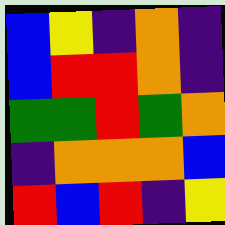[["blue", "yellow", "indigo", "orange", "indigo"], ["blue", "red", "red", "orange", "indigo"], ["green", "green", "red", "green", "orange"], ["indigo", "orange", "orange", "orange", "blue"], ["red", "blue", "red", "indigo", "yellow"]]